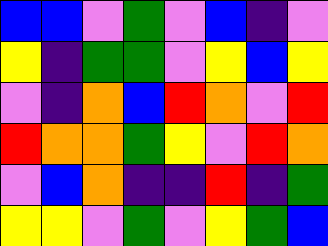[["blue", "blue", "violet", "green", "violet", "blue", "indigo", "violet"], ["yellow", "indigo", "green", "green", "violet", "yellow", "blue", "yellow"], ["violet", "indigo", "orange", "blue", "red", "orange", "violet", "red"], ["red", "orange", "orange", "green", "yellow", "violet", "red", "orange"], ["violet", "blue", "orange", "indigo", "indigo", "red", "indigo", "green"], ["yellow", "yellow", "violet", "green", "violet", "yellow", "green", "blue"]]